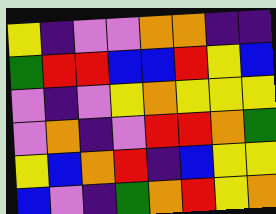[["yellow", "indigo", "violet", "violet", "orange", "orange", "indigo", "indigo"], ["green", "red", "red", "blue", "blue", "red", "yellow", "blue"], ["violet", "indigo", "violet", "yellow", "orange", "yellow", "yellow", "yellow"], ["violet", "orange", "indigo", "violet", "red", "red", "orange", "green"], ["yellow", "blue", "orange", "red", "indigo", "blue", "yellow", "yellow"], ["blue", "violet", "indigo", "green", "orange", "red", "yellow", "orange"]]